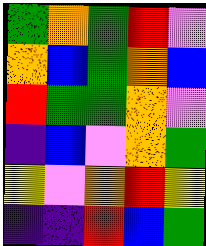[["green", "orange", "green", "red", "violet"], ["orange", "blue", "green", "orange", "blue"], ["red", "green", "green", "orange", "violet"], ["indigo", "blue", "violet", "orange", "green"], ["yellow", "violet", "orange", "red", "yellow"], ["indigo", "indigo", "red", "blue", "green"]]